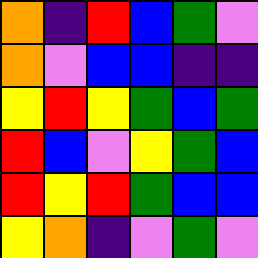[["orange", "indigo", "red", "blue", "green", "violet"], ["orange", "violet", "blue", "blue", "indigo", "indigo"], ["yellow", "red", "yellow", "green", "blue", "green"], ["red", "blue", "violet", "yellow", "green", "blue"], ["red", "yellow", "red", "green", "blue", "blue"], ["yellow", "orange", "indigo", "violet", "green", "violet"]]